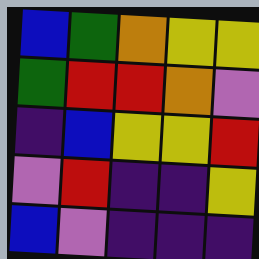[["blue", "green", "orange", "yellow", "yellow"], ["green", "red", "red", "orange", "violet"], ["indigo", "blue", "yellow", "yellow", "red"], ["violet", "red", "indigo", "indigo", "yellow"], ["blue", "violet", "indigo", "indigo", "indigo"]]